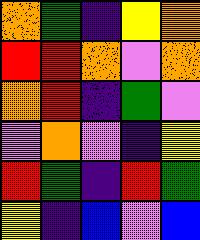[["orange", "green", "indigo", "yellow", "orange"], ["red", "red", "orange", "violet", "orange"], ["orange", "red", "indigo", "green", "violet"], ["violet", "orange", "violet", "indigo", "yellow"], ["red", "green", "indigo", "red", "green"], ["yellow", "indigo", "blue", "violet", "blue"]]